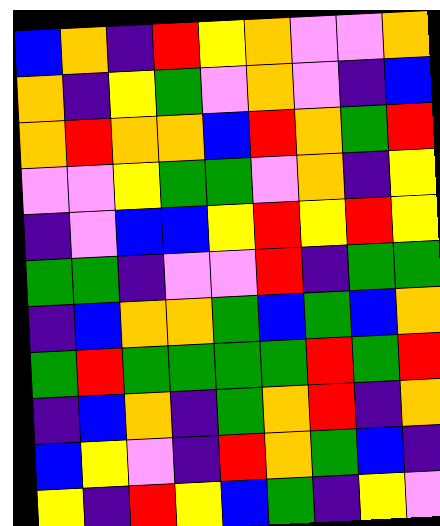[["blue", "orange", "indigo", "red", "yellow", "orange", "violet", "violet", "orange"], ["orange", "indigo", "yellow", "green", "violet", "orange", "violet", "indigo", "blue"], ["orange", "red", "orange", "orange", "blue", "red", "orange", "green", "red"], ["violet", "violet", "yellow", "green", "green", "violet", "orange", "indigo", "yellow"], ["indigo", "violet", "blue", "blue", "yellow", "red", "yellow", "red", "yellow"], ["green", "green", "indigo", "violet", "violet", "red", "indigo", "green", "green"], ["indigo", "blue", "orange", "orange", "green", "blue", "green", "blue", "orange"], ["green", "red", "green", "green", "green", "green", "red", "green", "red"], ["indigo", "blue", "orange", "indigo", "green", "orange", "red", "indigo", "orange"], ["blue", "yellow", "violet", "indigo", "red", "orange", "green", "blue", "indigo"], ["yellow", "indigo", "red", "yellow", "blue", "green", "indigo", "yellow", "violet"]]